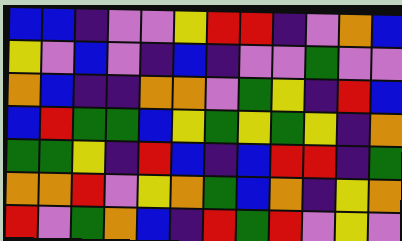[["blue", "blue", "indigo", "violet", "violet", "yellow", "red", "red", "indigo", "violet", "orange", "blue"], ["yellow", "violet", "blue", "violet", "indigo", "blue", "indigo", "violet", "violet", "green", "violet", "violet"], ["orange", "blue", "indigo", "indigo", "orange", "orange", "violet", "green", "yellow", "indigo", "red", "blue"], ["blue", "red", "green", "green", "blue", "yellow", "green", "yellow", "green", "yellow", "indigo", "orange"], ["green", "green", "yellow", "indigo", "red", "blue", "indigo", "blue", "red", "red", "indigo", "green"], ["orange", "orange", "red", "violet", "yellow", "orange", "green", "blue", "orange", "indigo", "yellow", "orange"], ["red", "violet", "green", "orange", "blue", "indigo", "red", "green", "red", "violet", "yellow", "violet"]]